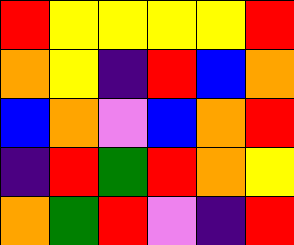[["red", "yellow", "yellow", "yellow", "yellow", "red"], ["orange", "yellow", "indigo", "red", "blue", "orange"], ["blue", "orange", "violet", "blue", "orange", "red"], ["indigo", "red", "green", "red", "orange", "yellow"], ["orange", "green", "red", "violet", "indigo", "red"]]